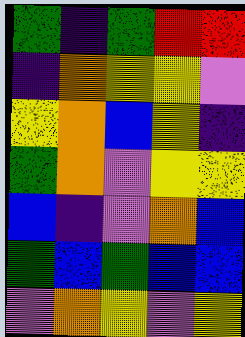[["green", "indigo", "green", "red", "red"], ["indigo", "orange", "yellow", "yellow", "violet"], ["yellow", "orange", "blue", "yellow", "indigo"], ["green", "orange", "violet", "yellow", "yellow"], ["blue", "indigo", "violet", "orange", "blue"], ["green", "blue", "green", "blue", "blue"], ["violet", "orange", "yellow", "violet", "yellow"]]